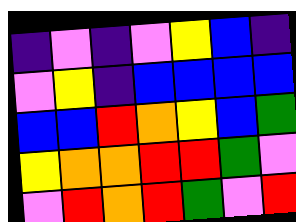[["indigo", "violet", "indigo", "violet", "yellow", "blue", "indigo"], ["violet", "yellow", "indigo", "blue", "blue", "blue", "blue"], ["blue", "blue", "red", "orange", "yellow", "blue", "green"], ["yellow", "orange", "orange", "red", "red", "green", "violet"], ["violet", "red", "orange", "red", "green", "violet", "red"]]